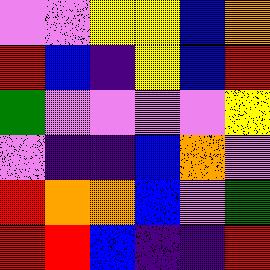[["violet", "violet", "yellow", "yellow", "blue", "orange"], ["red", "blue", "indigo", "yellow", "blue", "red"], ["green", "violet", "violet", "violet", "violet", "yellow"], ["violet", "indigo", "indigo", "blue", "orange", "violet"], ["red", "orange", "orange", "blue", "violet", "green"], ["red", "red", "blue", "indigo", "indigo", "red"]]